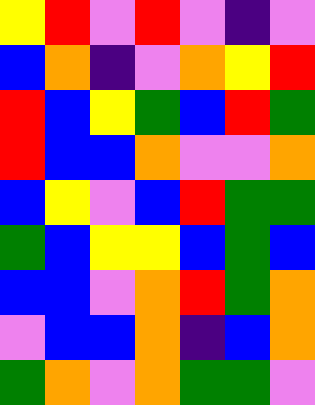[["yellow", "red", "violet", "red", "violet", "indigo", "violet"], ["blue", "orange", "indigo", "violet", "orange", "yellow", "red"], ["red", "blue", "yellow", "green", "blue", "red", "green"], ["red", "blue", "blue", "orange", "violet", "violet", "orange"], ["blue", "yellow", "violet", "blue", "red", "green", "green"], ["green", "blue", "yellow", "yellow", "blue", "green", "blue"], ["blue", "blue", "violet", "orange", "red", "green", "orange"], ["violet", "blue", "blue", "orange", "indigo", "blue", "orange"], ["green", "orange", "violet", "orange", "green", "green", "violet"]]